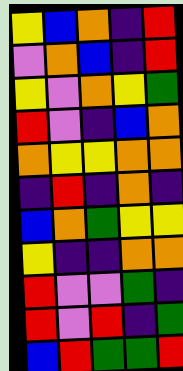[["yellow", "blue", "orange", "indigo", "red"], ["violet", "orange", "blue", "indigo", "red"], ["yellow", "violet", "orange", "yellow", "green"], ["red", "violet", "indigo", "blue", "orange"], ["orange", "yellow", "yellow", "orange", "orange"], ["indigo", "red", "indigo", "orange", "indigo"], ["blue", "orange", "green", "yellow", "yellow"], ["yellow", "indigo", "indigo", "orange", "orange"], ["red", "violet", "violet", "green", "indigo"], ["red", "violet", "red", "indigo", "green"], ["blue", "red", "green", "green", "red"]]